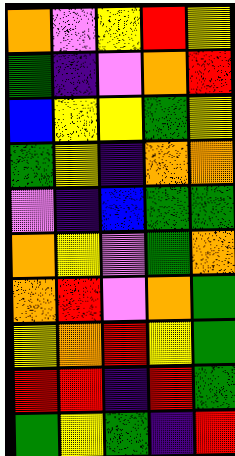[["orange", "violet", "yellow", "red", "yellow"], ["green", "indigo", "violet", "orange", "red"], ["blue", "yellow", "yellow", "green", "yellow"], ["green", "yellow", "indigo", "orange", "orange"], ["violet", "indigo", "blue", "green", "green"], ["orange", "yellow", "violet", "green", "orange"], ["orange", "red", "violet", "orange", "green"], ["yellow", "orange", "red", "yellow", "green"], ["red", "red", "indigo", "red", "green"], ["green", "yellow", "green", "indigo", "red"]]